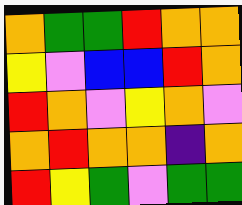[["orange", "green", "green", "red", "orange", "orange"], ["yellow", "violet", "blue", "blue", "red", "orange"], ["red", "orange", "violet", "yellow", "orange", "violet"], ["orange", "red", "orange", "orange", "indigo", "orange"], ["red", "yellow", "green", "violet", "green", "green"]]